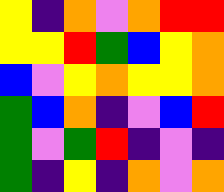[["yellow", "indigo", "orange", "violet", "orange", "red", "red"], ["yellow", "yellow", "red", "green", "blue", "yellow", "orange"], ["blue", "violet", "yellow", "orange", "yellow", "yellow", "orange"], ["green", "blue", "orange", "indigo", "violet", "blue", "red"], ["green", "violet", "green", "red", "indigo", "violet", "indigo"], ["green", "indigo", "yellow", "indigo", "orange", "violet", "orange"]]